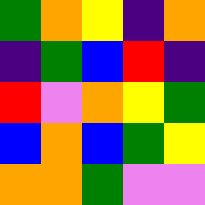[["green", "orange", "yellow", "indigo", "orange"], ["indigo", "green", "blue", "red", "indigo"], ["red", "violet", "orange", "yellow", "green"], ["blue", "orange", "blue", "green", "yellow"], ["orange", "orange", "green", "violet", "violet"]]